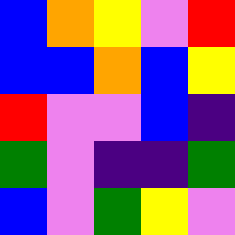[["blue", "orange", "yellow", "violet", "red"], ["blue", "blue", "orange", "blue", "yellow"], ["red", "violet", "violet", "blue", "indigo"], ["green", "violet", "indigo", "indigo", "green"], ["blue", "violet", "green", "yellow", "violet"]]